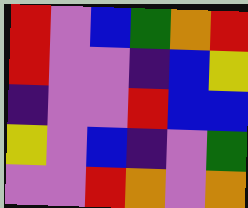[["red", "violet", "blue", "green", "orange", "red"], ["red", "violet", "violet", "indigo", "blue", "yellow"], ["indigo", "violet", "violet", "red", "blue", "blue"], ["yellow", "violet", "blue", "indigo", "violet", "green"], ["violet", "violet", "red", "orange", "violet", "orange"]]